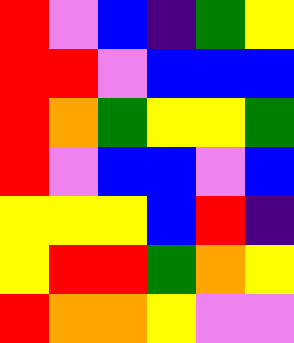[["red", "violet", "blue", "indigo", "green", "yellow"], ["red", "red", "violet", "blue", "blue", "blue"], ["red", "orange", "green", "yellow", "yellow", "green"], ["red", "violet", "blue", "blue", "violet", "blue"], ["yellow", "yellow", "yellow", "blue", "red", "indigo"], ["yellow", "red", "red", "green", "orange", "yellow"], ["red", "orange", "orange", "yellow", "violet", "violet"]]